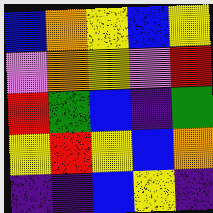[["blue", "orange", "yellow", "blue", "yellow"], ["violet", "orange", "yellow", "violet", "red"], ["red", "green", "blue", "indigo", "green"], ["yellow", "red", "yellow", "blue", "orange"], ["indigo", "indigo", "blue", "yellow", "indigo"]]